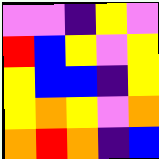[["violet", "violet", "indigo", "yellow", "violet"], ["red", "blue", "yellow", "violet", "yellow"], ["yellow", "blue", "blue", "indigo", "yellow"], ["yellow", "orange", "yellow", "violet", "orange"], ["orange", "red", "orange", "indigo", "blue"]]